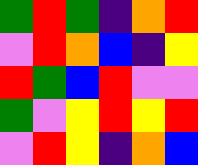[["green", "red", "green", "indigo", "orange", "red"], ["violet", "red", "orange", "blue", "indigo", "yellow"], ["red", "green", "blue", "red", "violet", "violet"], ["green", "violet", "yellow", "red", "yellow", "red"], ["violet", "red", "yellow", "indigo", "orange", "blue"]]